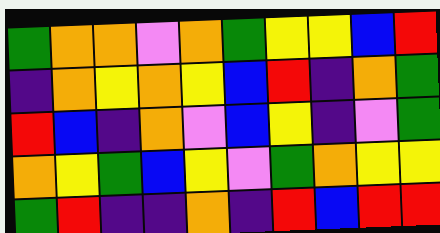[["green", "orange", "orange", "violet", "orange", "green", "yellow", "yellow", "blue", "red"], ["indigo", "orange", "yellow", "orange", "yellow", "blue", "red", "indigo", "orange", "green"], ["red", "blue", "indigo", "orange", "violet", "blue", "yellow", "indigo", "violet", "green"], ["orange", "yellow", "green", "blue", "yellow", "violet", "green", "orange", "yellow", "yellow"], ["green", "red", "indigo", "indigo", "orange", "indigo", "red", "blue", "red", "red"]]